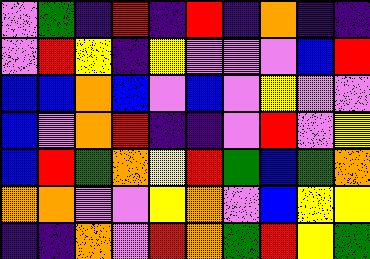[["violet", "green", "indigo", "red", "indigo", "red", "indigo", "orange", "indigo", "indigo"], ["violet", "red", "yellow", "indigo", "yellow", "violet", "violet", "violet", "blue", "red"], ["blue", "blue", "orange", "blue", "violet", "blue", "violet", "yellow", "violet", "violet"], ["blue", "violet", "orange", "red", "indigo", "indigo", "violet", "red", "violet", "yellow"], ["blue", "red", "green", "orange", "yellow", "red", "green", "blue", "green", "orange"], ["orange", "orange", "violet", "violet", "yellow", "orange", "violet", "blue", "yellow", "yellow"], ["indigo", "indigo", "orange", "violet", "red", "orange", "green", "red", "yellow", "green"]]